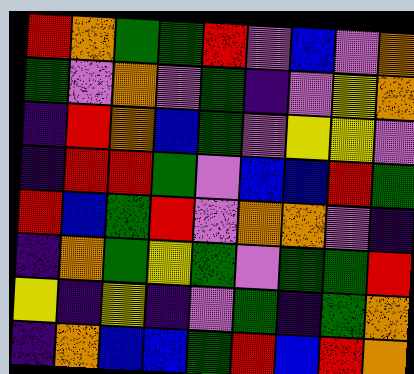[["red", "orange", "green", "green", "red", "violet", "blue", "violet", "orange"], ["green", "violet", "orange", "violet", "green", "indigo", "violet", "yellow", "orange"], ["indigo", "red", "orange", "blue", "green", "violet", "yellow", "yellow", "violet"], ["indigo", "red", "red", "green", "violet", "blue", "blue", "red", "green"], ["red", "blue", "green", "red", "violet", "orange", "orange", "violet", "indigo"], ["indigo", "orange", "green", "yellow", "green", "violet", "green", "green", "red"], ["yellow", "indigo", "yellow", "indigo", "violet", "green", "indigo", "green", "orange"], ["indigo", "orange", "blue", "blue", "green", "red", "blue", "red", "orange"]]